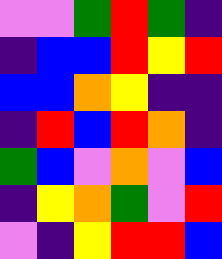[["violet", "violet", "green", "red", "green", "indigo"], ["indigo", "blue", "blue", "red", "yellow", "red"], ["blue", "blue", "orange", "yellow", "indigo", "indigo"], ["indigo", "red", "blue", "red", "orange", "indigo"], ["green", "blue", "violet", "orange", "violet", "blue"], ["indigo", "yellow", "orange", "green", "violet", "red"], ["violet", "indigo", "yellow", "red", "red", "blue"]]